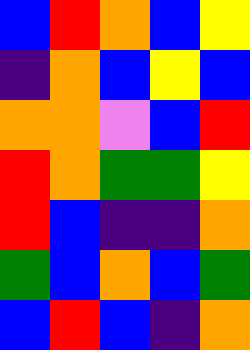[["blue", "red", "orange", "blue", "yellow"], ["indigo", "orange", "blue", "yellow", "blue"], ["orange", "orange", "violet", "blue", "red"], ["red", "orange", "green", "green", "yellow"], ["red", "blue", "indigo", "indigo", "orange"], ["green", "blue", "orange", "blue", "green"], ["blue", "red", "blue", "indigo", "orange"]]